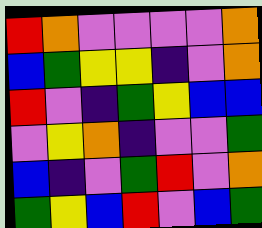[["red", "orange", "violet", "violet", "violet", "violet", "orange"], ["blue", "green", "yellow", "yellow", "indigo", "violet", "orange"], ["red", "violet", "indigo", "green", "yellow", "blue", "blue"], ["violet", "yellow", "orange", "indigo", "violet", "violet", "green"], ["blue", "indigo", "violet", "green", "red", "violet", "orange"], ["green", "yellow", "blue", "red", "violet", "blue", "green"]]